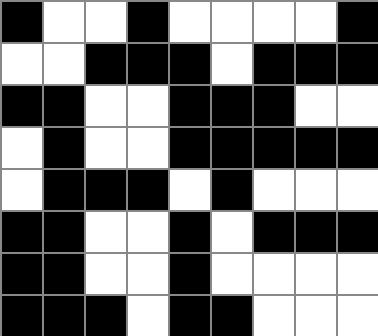[["black", "white", "white", "black", "white", "white", "white", "white", "black"], ["white", "white", "black", "black", "black", "white", "black", "black", "black"], ["black", "black", "white", "white", "black", "black", "black", "white", "white"], ["white", "black", "white", "white", "black", "black", "black", "black", "black"], ["white", "black", "black", "black", "white", "black", "white", "white", "white"], ["black", "black", "white", "white", "black", "white", "black", "black", "black"], ["black", "black", "white", "white", "black", "white", "white", "white", "white"], ["black", "black", "black", "white", "black", "black", "white", "white", "white"]]